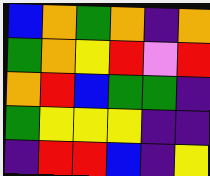[["blue", "orange", "green", "orange", "indigo", "orange"], ["green", "orange", "yellow", "red", "violet", "red"], ["orange", "red", "blue", "green", "green", "indigo"], ["green", "yellow", "yellow", "yellow", "indigo", "indigo"], ["indigo", "red", "red", "blue", "indigo", "yellow"]]